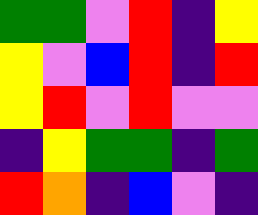[["green", "green", "violet", "red", "indigo", "yellow"], ["yellow", "violet", "blue", "red", "indigo", "red"], ["yellow", "red", "violet", "red", "violet", "violet"], ["indigo", "yellow", "green", "green", "indigo", "green"], ["red", "orange", "indigo", "blue", "violet", "indigo"]]